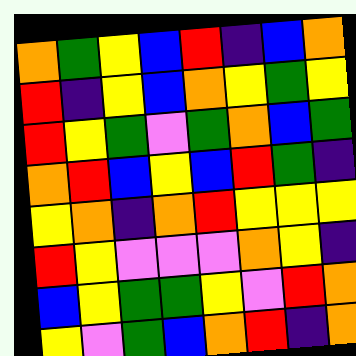[["orange", "green", "yellow", "blue", "red", "indigo", "blue", "orange"], ["red", "indigo", "yellow", "blue", "orange", "yellow", "green", "yellow"], ["red", "yellow", "green", "violet", "green", "orange", "blue", "green"], ["orange", "red", "blue", "yellow", "blue", "red", "green", "indigo"], ["yellow", "orange", "indigo", "orange", "red", "yellow", "yellow", "yellow"], ["red", "yellow", "violet", "violet", "violet", "orange", "yellow", "indigo"], ["blue", "yellow", "green", "green", "yellow", "violet", "red", "orange"], ["yellow", "violet", "green", "blue", "orange", "red", "indigo", "orange"]]